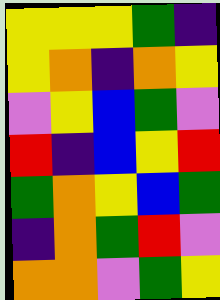[["yellow", "yellow", "yellow", "green", "indigo"], ["yellow", "orange", "indigo", "orange", "yellow"], ["violet", "yellow", "blue", "green", "violet"], ["red", "indigo", "blue", "yellow", "red"], ["green", "orange", "yellow", "blue", "green"], ["indigo", "orange", "green", "red", "violet"], ["orange", "orange", "violet", "green", "yellow"]]